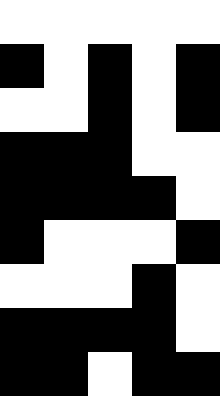[["white", "white", "white", "white", "white"], ["black", "white", "black", "white", "black"], ["white", "white", "black", "white", "black"], ["black", "black", "black", "white", "white"], ["black", "black", "black", "black", "white"], ["black", "white", "white", "white", "black"], ["white", "white", "white", "black", "white"], ["black", "black", "black", "black", "white"], ["black", "black", "white", "black", "black"]]